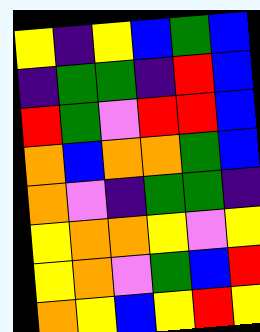[["yellow", "indigo", "yellow", "blue", "green", "blue"], ["indigo", "green", "green", "indigo", "red", "blue"], ["red", "green", "violet", "red", "red", "blue"], ["orange", "blue", "orange", "orange", "green", "blue"], ["orange", "violet", "indigo", "green", "green", "indigo"], ["yellow", "orange", "orange", "yellow", "violet", "yellow"], ["yellow", "orange", "violet", "green", "blue", "red"], ["orange", "yellow", "blue", "yellow", "red", "yellow"]]